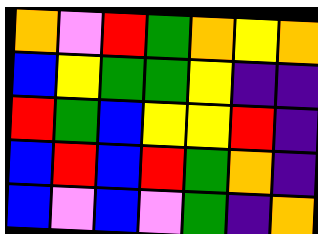[["orange", "violet", "red", "green", "orange", "yellow", "orange"], ["blue", "yellow", "green", "green", "yellow", "indigo", "indigo"], ["red", "green", "blue", "yellow", "yellow", "red", "indigo"], ["blue", "red", "blue", "red", "green", "orange", "indigo"], ["blue", "violet", "blue", "violet", "green", "indigo", "orange"]]